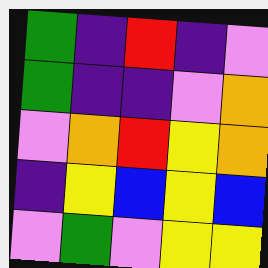[["green", "indigo", "red", "indigo", "violet"], ["green", "indigo", "indigo", "violet", "orange"], ["violet", "orange", "red", "yellow", "orange"], ["indigo", "yellow", "blue", "yellow", "blue"], ["violet", "green", "violet", "yellow", "yellow"]]